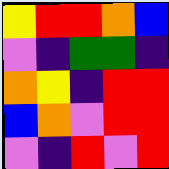[["yellow", "red", "red", "orange", "blue"], ["violet", "indigo", "green", "green", "indigo"], ["orange", "yellow", "indigo", "red", "red"], ["blue", "orange", "violet", "red", "red"], ["violet", "indigo", "red", "violet", "red"]]